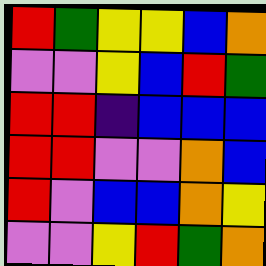[["red", "green", "yellow", "yellow", "blue", "orange"], ["violet", "violet", "yellow", "blue", "red", "green"], ["red", "red", "indigo", "blue", "blue", "blue"], ["red", "red", "violet", "violet", "orange", "blue"], ["red", "violet", "blue", "blue", "orange", "yellow"], ["violet", "violet", "yellow", "red", "green", "orange"]]